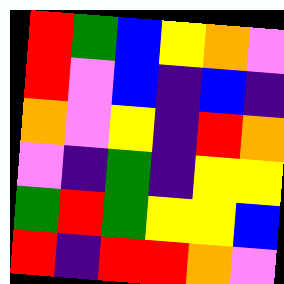[["red", "green", "blue", "yellow", "orange", "violet"], ["red", "violet", "blue", "indigo", "blue", "indigo"], ["orange", "violet", "yellow", "indigo", "red", "orange"], ["violet", "indigo", "green", "indigo", "yellow", "yellow"], ["green", "red", "green", "yellow", "yellow", "blue"], ["red", "indigo", "red", "red", "orange", "violet"]]